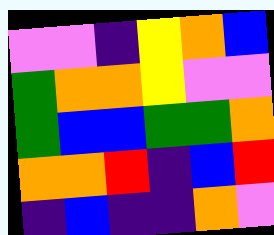[["violet", "violet", "indigo", "yellow", "orange", "blue"], ["green", "orange", "orange", "yellow", "violet", "violet"], ["green", "blue", "blue", "green", "green", "orange"], ["orange", "orange", "red", "indigo", "blue", "red"], ["indigo", "blue", "indigo", "indigo", "orange", "violet"]]